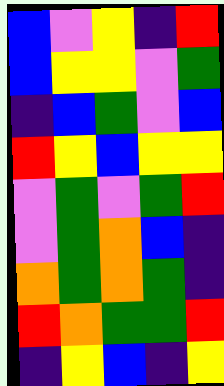[["blue", "violet", "yellow", "indigo", "red"], ["blue", "yellow", "yellow", "violet", "green"], ["indigo", "blue", "green", "violet", "blue"], ["red", "yellow", "blue", "yellow", "yellow"], ["violet", "green", "violet", "green", "red"], ["violet", "green", "orange", "blue", "indigo"], ["orange", "green", "orange", "green", "indigo"], ["red", "orange", "green", "green", "red"], ["indigo", "yellow", "blue", "indigo", "yellow"]]